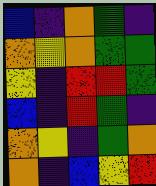[["blue", "indigo", "orange", "green", "indigo"], ["orange", "yellow", "orange", "green", "green"], ["yellow", "indigo", "red", "red", "green"], ["blue", "indigo", "red", "green", "indigo"], ["orange", "yellow", "indigo", "green", "orange"], ["orange", "indigo", "blue", "yellow", "red"]]